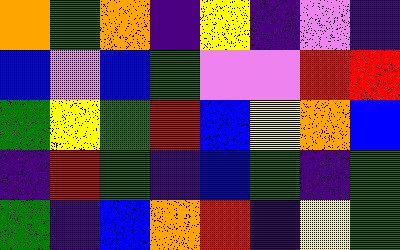[["orange", "green", "orange", "indigo", "yellow", "indigo", "violet", "indigo"], ["blue", "violet", "blue", "green", "violet", "violet", "red", "red"], ["green", "yellow", "green", "red", "blue", "yellow", "orange", "blue"], ["indigo", "red", "green", "indigo", "blue", "green", "indigo", "green"], ["green", "indigo", "blue", "orange", "red", "indigo", "yellow", "green"]]